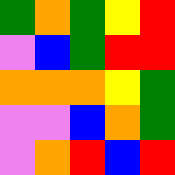[["green", "orange", "green", "yellow", "red"], ["violet", "blue", "green", "red", "red"], ["orange", "orange", "orange", "yellow", "green"], ["violet", "violet", "blue", "orange", "green"], ["violet", "orange", "red", "blue", "red"]]